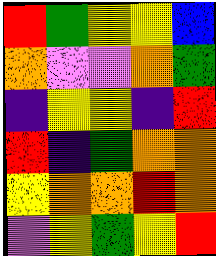[["red", "green", "yellow", "yellow", "blue"], ["orange", "violet", "violet", "orange", "green"], ["indigo", "yellow", "yellow", "indigo", "red"], ["red", "indigo", "green", "orange", "orange"], ["yellow", "orange", "orange", "red", "orange"], ["violet", "yellow", "green", "yellow", "red"]]